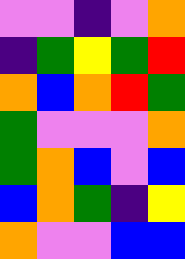[["violet", "violet", "indigo", "violet", "orange"], ["indigo", "green", "yellow", "green", "red"], ["orange", "blue", "orange", "red", "green"], ["green", "violet", "violet", "violet", "orange"], ["green", "orange", "blue", "violet", "blue"], ["blue", "orange", "green", "indigo", "yellow"], ["orange", "violet", "violet", "blue", "blue"]]